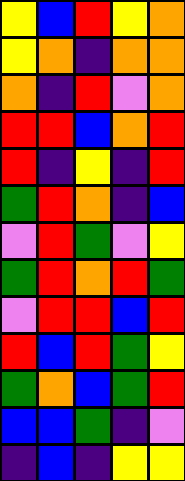[["yellow", "blue", "red", "yellow", "orange"], ["yellow", "orange", "indigo", "orange", "orange"], ["orange", "indigo", "red", "violet", "orange"], ["red", "red", "blue", "orange", "red"], ["red", "indigo", "yellow", "indigo", "red"], ["green", "red", "orange", "indigo", "blue"], ["violet", "red", "green", "violet", "yellow"], ["green", "red", "orange", "red", "green"], ["violet", "red", "red", "blue", "red"], ["red", "blue", "red", "green", "yellow"], ["green", "orange", "blue", "green", "red"], ["blue", "blue", "green", "indigo", "violet"], ["indigo", "blue", "indigo", "yellow", "yellow"]]